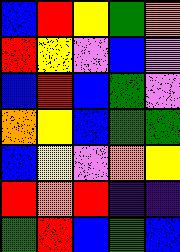[["blue", "red", "yellow", "green", "orange"], ["red", "yellow", "violet", "blue", "violet"], ["blue", "red", "blue", "green", "violet"], ["orange", "yellow", "blue", "green", "green"], ["blue", "yellow", "violet", "orange", "yellow"], ["red", "orange", "red", "indigo", "indigo"], ["green", "red", "blue", "green", "blue"]]